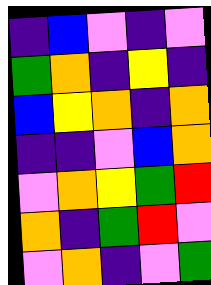[["indigo", "blue", "violet", "indigo", "violet"], ["green", "orange", "indigo", "yellow", "indigo"], ["blue", "yellow", "orange", "indigo", "orange"], ["indigo", "indigo", "violet", "blue", "orange"], ["violet", "orange", "yellow", "green", "red"], ["orange", "indigo", "green", "red", "violet"], ["violet", "orange", "indigo", "violet", "green"]]